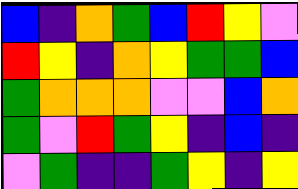[["blue", "indigo", "orange", "green", "blue", "red", "yellow", "violet"], ["red", "yellow", "indigo", "orange", "yellow", "green", "green", "blue"], ["green", "orange", "orange", "orange", "violet", "violet", "blue", "orange"], ["green", "violet", "red", "green", "yellow", "indigo", "blue", "indigo"], ["violet", "green", "indigo", "indigo", "green", "yellow", "indigo", "yellow"]]